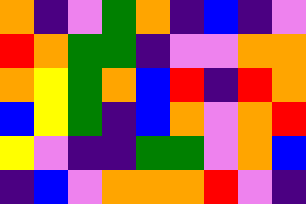[["orange", "indigo", "violet", "green", "orange", "indigo", "blue", "indigo", "violet"], ["red", "orange", "green", "green", "indigo", "violet", "violet", "orange", "orange"], ["orange", "yellow", "green", "orange", "blue", "red", "indigo", "red", "orange"], ["blue", "yellow", "green", "indigo", "blue", "orange", "violet", "orange", "red"], ["yellow", "violet", "indigo", "indigo", "green", "green", "violet", "orange", "blue"], ["indigo", "blue", "violet", "orange", "orange", "orange", "red", "violet", "indigo"]]